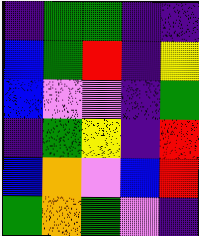[["indigo", "green", "green", "indigo", "indigo"], ["blue", "green", "red", "indigo", "yellow"], ["blue", "violet", "violet", "indigo", "green"], ["indigo", "green", "yellow", "indigo", "red"], ["blue", "orange", "violet", "blue", "red"], ["green", "orange", "green", "violet", "indigo"]]